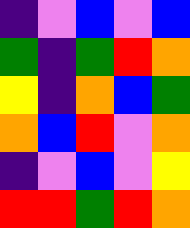[["indigo", "violet", "blue", "violet", "blue"], ["green", "indigo", "green", "red", "orange"], ["yellow", "indigo", "orange", "blue", "green"], ["orange", "blue", "red", "violet", "orange"], ["indigo", "violet", "blue", "violet", "yellow"], ["red", "red", "green", "red", "orange"]]